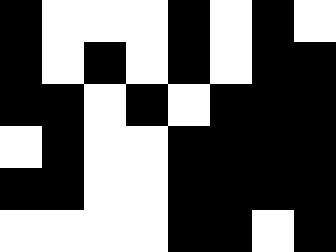[["black", "white", "white", "white", "black", "white", "black", "white"], ["black", "white", "black", "white", "black", "white", "black", "black"], ["black", "black", "white", "black", "white", "black", "black", "black"], ["white", "black", "white", "white", "black", "black", "black", "black"], ["black", "black", "white", "white", "black", "black", "black", "black"], ["white", "white", "white", "white", "black", "black", "white", "black"]]